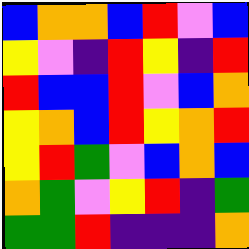[["blue", "orange", "orange", "blue", "red", "violet", "blue"], ["yellow", "violet", "indigo", "red", "yellow", "indigo", "red"], ["red", "blue", "blue", "red", "violet", "blue", "orange"], ["yellow", "orange", "blue", "red", "yellow", "orange", "red"], ["yellow", "red", "green", "violet", "blue", "orange", "blue"], ["orange", "green", "violet", "yellow", "red", "indigo", "green"], ["green", "green", "red", "indigo", "indigo", "indigo", "orange"]]